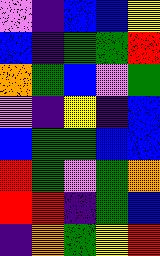[["violet", "indigo", "blue", "blue", "yellow"], ["blue", "indigo", "green", "green", "red"], ["orange", "green", "blue", "violet", "green"], ["violet", "indigo", "yellow", "indigo", "blue"], ["blue", "green", "green", "blue", "blue"], ["red", "green", "violet", "green", "orange"], ["red", "red", "indigo", "green", "blue"], ["indigo", "orange", "green", "yellow", "red"]]